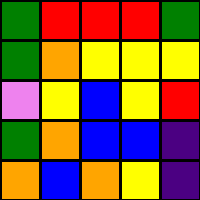[["green", "red", "red", "red", "green"], ["green", "orange", "yellow", "yellow", "yellow"], ["violet", "yellow", "blue", "yellow", "red"], ["green", "orange", "blue", "blue", "indigo"], ["orange", "blue", "orange", "yellow", "indigo"]]